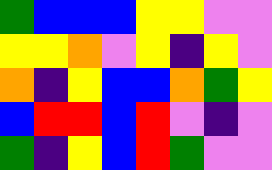[["green", "blue", "blue", "blue", "yellow", "yellow", "violet", "violet"], ["yellow", "yellow", "orange", "violet", "yellow", "indigo", "yellow", "violet"], ["orange", "indigo", "yellow", "blue", "blue", "orange", "green", "yellow"], ["blue", "red", "red", "blue", "red", "violet", "indigo", "violet"], ["green", "indigo", "yellow", "blue", "red", "green", "violet", "violet"]]